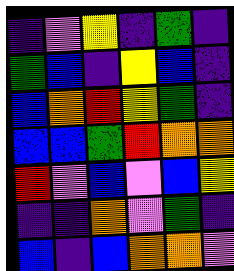[["indigo", "violet", "yellow", "indigo", "green", "indigo"], ["green", "blue", "indigo", "yellow", "blue", "indigo"], ["blue", "orange", "red", "yellow", "green", "indigo"], ["blue", "blue", "green", "red", "orange", "orange"], ["red", "violet", "blue", "violet", "blue", "yellow"], ["indigo", "indigo", "orange", "violet", "green", "indigo"], ["blue", "indigo", "blue", "orange", "orange", "violet"]]